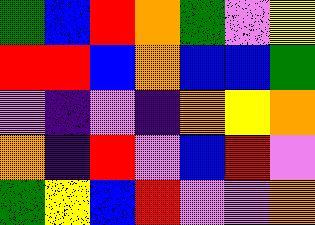[["green", "blue", "red", "orange", "green", "violet", "yellow"], ["red", "red", "blue", "orange", "blue", "blue", "green"], ["violet", "indigo", "violet", "indigo", "orange", "yellow", "orange"], ["orange", "indigo", "red", "violet", "blue", "red", "violet"], ["green", "yellow", "blue", "red", "violet", "violet", "orange"]]